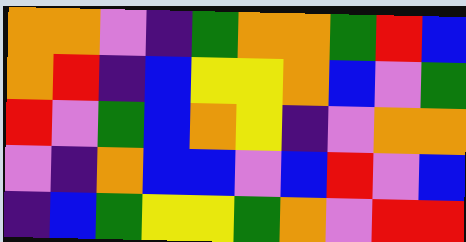[["orange", "orange", "violet", "indigo", "green", "orange", "orange", "green", "red", "blue"], ["orange", "red", "indigo", "blue", "yellow", "yellow", "orange", "blue", "violet", "green"], ["red", "violet", "green", "blue", "orange", "yellow", "indigo", "violet", "orange", "orange"], ["violet", "indigo", "orange", "blue", "blue", "violet", "blue", "red", "violet", "blue"], ["indigo", "blue", "green", "yellow", "yellow", "green", "orange", "violet", "red", "red"]]